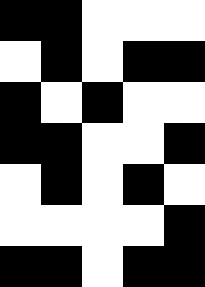[["black", "black", "white", "white", "white"], ["white", "black", "white", "black", "black"], ["black", "white", "black", "white", "white"], ["black", "black", "white", "white", "black"], ["white", "black", "white", "black", "white"], ["white", "white", "white", "white", "black"], ["black", "black", "white", "black", "black"]]